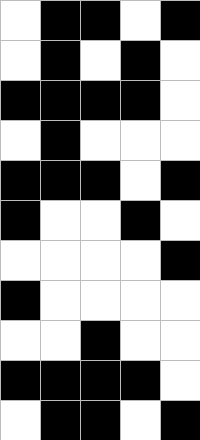[["white", "black", "black", "white", "black"], ["white", "black", "white", "black", "white"], ["black", "black", "black", "black", "white"], ["white", "black", "white", "white", "white"], ["black", "black", "black", "white", "black"], ["black", "white", "white", "black", "white"], ["white", "white", "white", "white", "black"], ["black", "white", "white", "white", "white"], ["white", "white", "black", "white", "white"], ["black", "black", "black", "black", "white"], ["white", "black", "black", "white", "black"]]